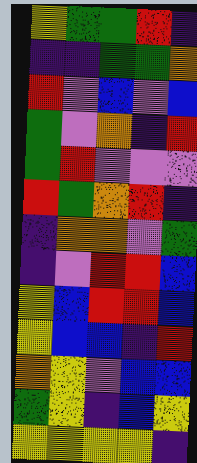[["yellow", "green", "green", "red", "indigo"], ["indigo", "indigo", "green", "green", "orange"], ["red", "violet", "blue", "violet", "blue"], ["green", "violet", "orange", "indigo", "red"], ["green", "red", "violet", "violet", "violet"], ["red", "green", "orange", "red", "indigo"], ["indigo", "orange", "orange", "violet", "green"], ["indigo", "violet", "red", "red", "blue"], ["yellow", "blue", "red", "red", "blue"], ["yellow", "blue", "blue", "indigo", "red"], ["orange", "yellow", "violet", "blue", "blue"], ["green", "yellow", "indigo", "blue", "yellow"], ["yellow", "yellow", "yellow", "yellow", "indigo"]]